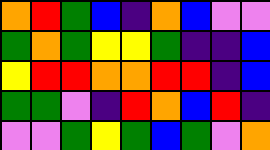[["orange", "red", "green", "blue", "indigo", "orange", "blue", "violet", "violet"], ["green", "orange", "green", "yellow", "yellow", "green", "indigo", "indigo", "blue"], ["yellow", "red", "red", "orange", "orange", "red", "red", "indigo", "blue"], ["green", "green", "violet", "indigo", "red", "orange", "blue", "red", "indigo"], ["violet", "violet", "green", "yellow", "green", "blue", "green", "violet", "orange"]]